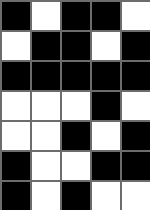[["black", "white", "black", "black", "white"], ["white", "black", "black", "white", "black"], ["black", "black", "black", "black", "black"], ["white", "white", "white", "black", "white"], ["white", "white", "black", "white", "black"], ["black", "white", "white", "black", "black"], ["black", "white", "black", "white", "white"]]